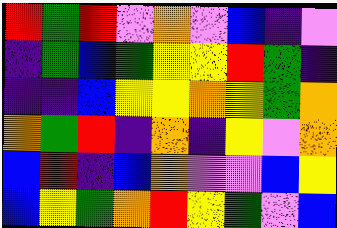[["red", "green", "red", "violet", "orange", "violet", "blue", "indigo", "violet"], ["indigo", "green", "blue", "green", "yellow", "yellow", "red", "green", "indigo"], ["indigo", "indigo", "blue", "yellow", "yellow", "orange", "yellow", "green", "orange"], ["orange", "green", "red", "indigo", "orange", "indigo", "yellow", "violet", "orange"], ["blue", "red", "indigo", "blue", "orange", "violet", "violet", "blue", "yellow"], ["blue", "yellow", "green", "orange", "red", "yellow", "green", "violet", "blue"]]